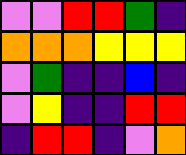[["violet", "violet", "red", "red", "green", "indigo"], ["orange", "orange", "orange", "yellow", "yellow", "yellow"], ["violet", "green", "indigo", "indigo", "blue", "indigo"], ["violet", "yellow", "indigo", "indigo", "red", "red"], ["indigo", "red", "red", "indigo", "violet", "orange"]]